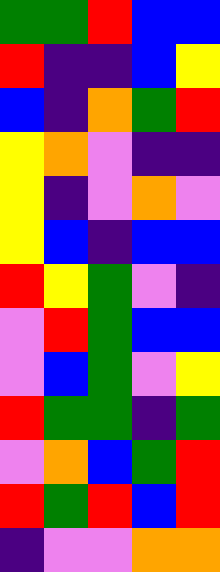[["green", "green", "red", "blue", "blue"], ["red", "indigo", "indigo", "blue", "yellow"], ["blue", "indigo", "orange", "green", "red"], ["yellow", "orange", "violet", "indigo", "indigo"], ["yellow", "indigo", "violet", "orange", "violet"], ["yellow", "blue", "indigo", "blue", "blue"], ["red", "yellow", "green", "violet", "indigo"], ["violet", "red", "green", "blue", "blue"], ["violet", "blue", "green", "violet", "yellow"], ["red", "green", "green", "indigo", "green"], ["violet", "orange", "blue", "green", "red"], ["red", "green", "red", "blue", "red"], ["indigo", "violet", "violet", "orange", "orange"]]